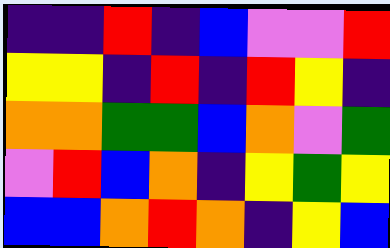[["indigo", "indigo", "red", "indigo", "blue", "violet", "violet", "red"], ["yellow", "yellow", "indigo", "red", "indigo", "red", "yellow", "indigo"], ["orange", "orange", "green", "green", "blue", "orange", "violet", "green"], ["violet", "red", "blue", "orange", "indigo", "yellow", "green", "yellow"], ["blue", "blue", "orange", "red", "orange", "indigo", "yellow", "blue"]]